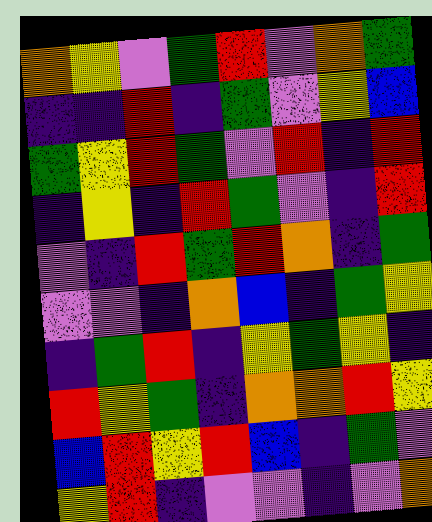[["orange", "yellow", "violet", "green", "red", "violet", "orange", "green"], ["indigo", "indigo", "red", "indigo", "green", "violet", "yellow", "blue"], ["green", "yellow", "red", "green", "violet", "red", "indigo", "red"], ["indigo", "yellow", "indigo", "red", "green", "violet", "indigo", "red"], ["violet", "indigo", "red", "green", "red", "orange", "indigo", "green"], ["violet", "violet", "indigo", "orange", "blue", "indigo", "green", "yellow"], ["indigo", "green", "red", "indigo", "yellow", "green", "yellow", "indigo"], ["red", "yellow", "green", "indigo", "orange", "orange", "red", "yellow"], ["blue", "red", "yellow", "red", "blue", "indigo", "green", "violet"], ["yellow", "red", "indigo", "violet", "violet", "indigo", "violet", "orange"]]